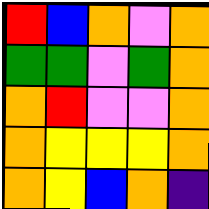[["red", "blue", "orange", "violet", "orange"], ["green", "green", "violet", "green", "orange"], ["orange", "red", "violet", "violet", "orange"], ["orange", "yellow", "yellow", "yellow", "orange"], ["orange", "yellow", "blue", "orange", "indigo"]]